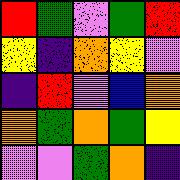[["red", "green", "violet", "green", "red"], ["yellow", "indigo", "orange", "yellow", "violet"], ["indigo", "red", "violet", "blue", "orange"], ["orange", "green", "orange", "green", "yellow"], ["violet", "violet", "green", "orange", "indigo"]]